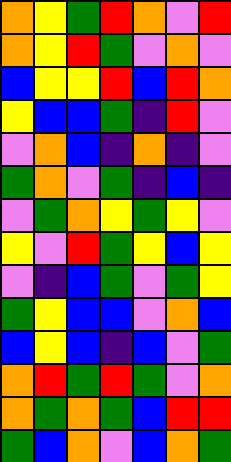[["orange", "yellow", "green", "red", "orange", "violet", "red"], ["orange", "yellow", "red", "green", "violet", "orange", "violet"], ["blue", "yellow", "yellow", "red", "blue", "red", "orange"], ["yellow", "blue", "blue", "green", "indigo", "red", "violet"], ["violet", "orange", "blue", "indigo", "orange", "indigo", "violet"], ["green", "orange", "violet", "green", "indigo", "blue", "indigo"], ["violet", "green", "orange", "yellow", "green", "yellow", "violet"], ["yellow", "violet", "red", "green", "yellow", "blue", "yellow"], ["violet", "indigo", "blue", "green", "violet", "green", "yellow"], ["green", "yellow", "blue", "blue", "violet", "orange", "blue"], ["blue", "yellow", "blue", "indigo", "blue", "violet", "green"], ["orange", "red", "green", "red", "green", "violet", "orange"], ["orange", "green", "orange", "green", "blue", "red", "red"], ["green", "blue", "orange", "violet", "blue", "orange", "green"]]